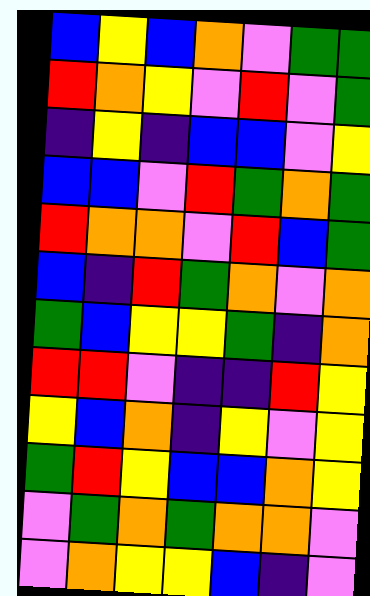[["blue", "yellow", "blue", "orange", "violet", "green", "green"], ["red", "orange", "yellow", "violet", "red", "violet", "green"], ["indigo", "yellow", "indigo", "blue", "blue", "violet", "yellow"], ["blue", "blue", "violet", "red", "green", "orange", "green"], ["red", "orange", "orange", "violet", "red", "blue", "green"], ["blue", "indigo", "red", "green", "orange", "violet", "orange"], ["green", "blue", "yellow", "yellow", "green", "indigo", "orange"], ["red", "red", "violet", "indigo", "indigo", "red", "yellow"], ["yellow", "blue", "orange", "indigo", "yellow", "violet", "yellow"], ["green", "red", "yellow", "blue", "blue", "orange", "yellow"], ["violet", "green", "orange", "green", "orange", "orange", "violet"], ["violet", "orange", "yellow", "yellow", "blue", "indigo", "violet"]]